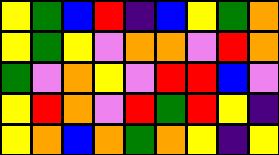[["yellow", "green", "blue", "red", "indigo", "blue", "yellow", "green", "orange"], ["yellow", "green", "yellow", "violet", "orange", "orange", "violet", "red", "orange"], ["green", "violet", "orange", "yellow", "violet", "red", "red", "blue", "violet"], ["yellow", "red", "orange", "violet", "red", "green", "red", "yellow", "indigo"], ["yellow", "orange", "blue", "orange", "green", "orange", "yellow", "indigo", "yellow"]]